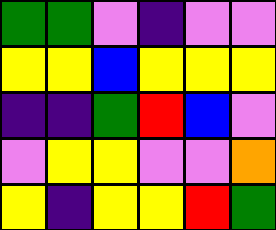[["green", "green", "violet", "indigo", "violet", "violet"], ["yellow", "yellow", "blue", "yellow", "yellow", "yellow"], ["indigo", "indigo", "green", "red", "blue", "violet"], ["violet", "yellow", "yellow", "violet", "violet", "orange"], ["yellow", "indigo", "yellow", "yellow", "red", "green"]]